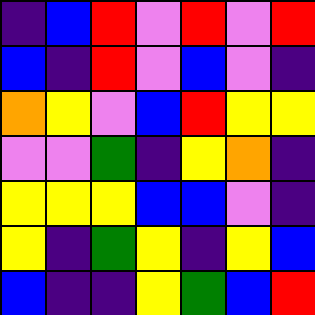[["indigo", "blue", "red", "violet", "red", "violet", "red"], ["blue", "indigo", "red", "violet", "blue", "violet", "indigo"], ["orange", "yellow", "violet", "blue", "red", "yellow", "yellow"], ["violet", "violet", "green", "indigo", "yellow", "orange", "indigo"], ["yellow", "yellow", "yellow", "blue", "blue", "violet", "indigo"], ["yellow", "indigo", "green", "yellow", "indigo", "yellow", "blue"], ["blue", "indigo", "indigo", "yellow", "green", "blue", "red"]]